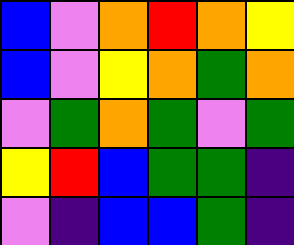[["blue", "violet", "orange", "red", "orange", "yellow"], ["blue", "violet", "yellow", "orange", "green", "orange"], ["violet", "green", "orange", "green", "violet", "green"], ["yellow", "red", "blue", "green", "green", "indigo"], ["violet", "indigo", "blue", "blue", "green", "indigo"]]